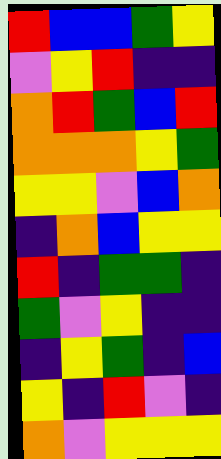[["red", "blue", "blue", "green", "yellow"], ["violet", "yellow", "red", "indigo", "indigo"], ["orange", "red", "green", "blue", "red"], ["orange", "orange", "orange", "yellow", "green"], ["yellow", "yellow", "violet", "blue", "orange"], ["indigo", "orange", "blue", "yellow", "yellow"], ["red", "indigo", "green", "green", "indigo"], ["green", "violet", "yellow", "indigo", "indigo"], ["indigo", "yellow", "green", "indigo", "blue"], ["yellow", "indigo", "red", "violet", "indigo"], ["orange", "violet", "yellow", "yellow", "yellow"]]